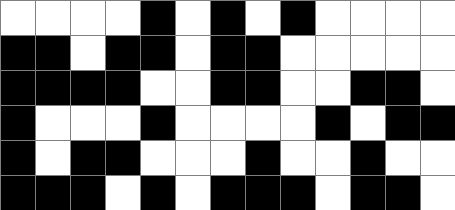[["white", "white", "white", "white", "black", "white", "black", "white", "black", "white", "white", "white", "white"], ["black", "black", "white", "black", "black", "white", "black", "black", "white", "white", "white", "white", "white"], ["black", "black", "black", "black", "white", "white", "black", "black", "white", "white", "black", "black", "white"], ["black", "white", "white", "white", "black", "white", "white", "white", "white", "black", "white", "black", "black"], ["black", "white", "black", "black", "white", "white", "white", "black", "white", "white", "black", "white", "white"], ["black", "black", "black", "white", "black", "white", "black", "black", "black", "white", "black", "black", "white"]]